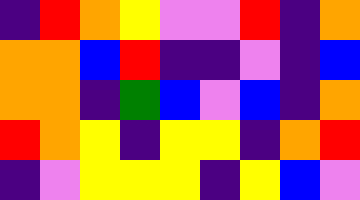[["indigo", "red", "orange", "yellow", "violet", "violet", "red", "indigo", "orange"], ["orange", "orange", "blue", "red", "indigo", "indigo", "violet", "indigo", "blue"], ["orange", "orange", "indigo", "green", "blue", "violet", "blue", "indigo", "orange"], ["red", "orange", "yellow", "indigo", "yellow", "yellow", "indigo", "orange", "red"], ["indigo", "violet", "yellow", "yellow", "yellow", "indigo", "yellow", "blue", "violet"]]